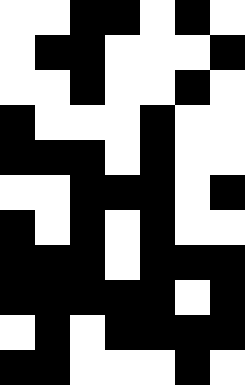[["white", "white", "black", "black", "white", "black", "white"], ["white", "black", "black", "white", "white", "white", "black"], ["white", "white", "black", "white", "white", "black", "white"], ["black", "white", "white", "white", "black", "white", "white"], ["black", "black", "black", "white", "black", "white", "white"], ["white", "white", "black", "black", "black", "white", "black"], ["black", "white", "black", "white", "black", "white", "white"], ["black", "black", "black", "white", "black", "black", "black"], ["black", "black", "black", "black", "black", "white", "black"], ["white", "black", "white", "black", "black", "black", "black"], ["black", "black", "white", "white", "white", "black", "white"]]